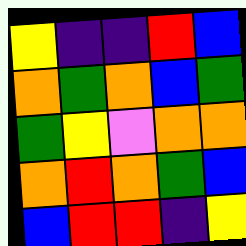[["yellow", "indigo", "indigo", "red", "blue"], ["orange", "green", "orange", "blue", "green"], ["green", "yellow", "violet", "orange", "orange"], ["orange", "red", "orange", "green", "blue"], ["blue", "red", "red", "indigo", "yellow"]]